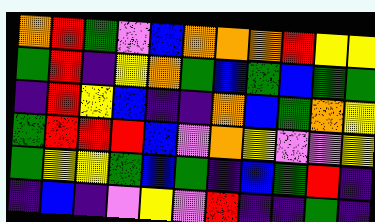[["orange", "red", "green", "violet", "blue", "orange", "orange", "orange", "red", "yellow", "yellow"], ["green", "red", "indigo", "yellow", "orange", "green", "blue", "green", "blue", "green", "green"], ["indigo", "red", "yellow", "blue", "indigo", "indigo", "orange", "blue", "green", "orange", "yellow"], ["green", "red", "red", "red", "blue", "violet", "orange", "yellow", "violet", "violet", "yellow"], ["green", "yellow", "yellow", "green", "blue", "green", "indigo", "blue", "green", "red", "indigo"], ["indigo", "blue", "indigo", "violet", "yellow", "violet", "red", "indigo", "indigo", "green", "indigo"]]